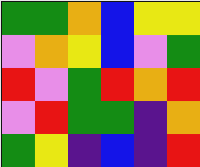[["green", "green", "orange", "blue", "yellow", "yellow"], ["violet", "orange", "yellow", "blue", "violet", "green"], ["red", "violet", "green", "red", "orange", "red"], ["violet", "red", "green", "green", "indigo", "orange"], ["green", "yellow", "indigo", "blue", "indigo", "red"]]